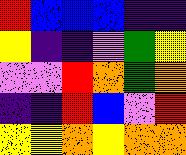[["red", "blue", "blue", "blue", "indigo", "indigo"], ["yellow", "indigo", "indigo", "violet", "green", "yellow"], ["violet", "violet", "red", "orange", "green", "orange"], ["indigo", "indigo", "red", "blue", "violet", "red"], ["yellow", "yellow", "orange", "yellow", "orange", "orange"]]